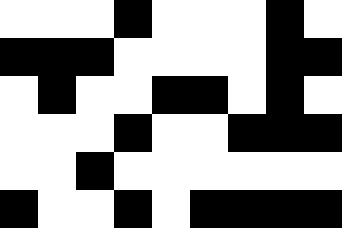[["white", "white", "white", "black", "white", "white", "white", "black", "white"], ["black", "black", "black", "white", "white", "white", "white", "black", "black"], ["white", "black", "white", "white", "black", "black", "white", "black", "white"], ["white", "white", "white", "black", "white", "white", "black", "black", "black"], ["white", "white", "black", "white", "white", "white", "white", "white", "white"], ["black", "white", "white", "black", "white", "black", "black", "black", "black"]]